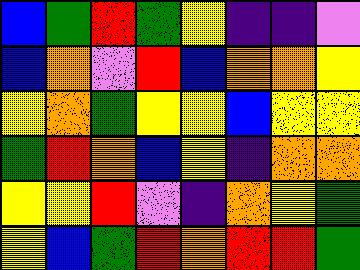[["blue", "green", "red", "green", "yellow", "indigo", "indigo", "violet"], ["blue", "orange", "violet", "red", "blue", "orange", "orange", "yellow"], ["yellow", "orange", "green", "yellow", "yellow", "blue", "yellow", "yellow"], ["green", "red", "orange", "blue", "yellow", "indigo", "orange", "orange"], ["yellow", "yellow", "red", "violet", "indigo", "orange", "yellow", "green"], ["yellow", "blue", "green", "red", "orange", "red", "red", "green"]]